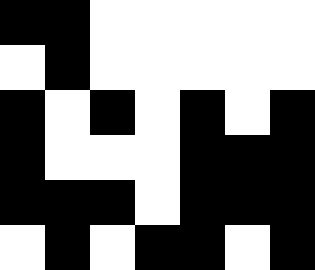[["black", "black", "white", "white", "white", "white", "white"], ["white", "black", "white", "white", "white", "white", "white"], ["black", "white", "black", "white", "black", "white", "black"], ["black", "white", "white", "white", "black", "black", "black"], ["black", "black", "black", "white", "black", "black", "black"], ["white", "black", "white", "black", "black", "white", "black"]]